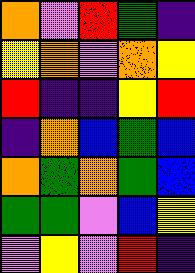[["orange", "violet", "red", "green", "indigo"], ["yellow", "orange", "violet", "orange", "yellow"], ["red", "indigo", "indigo", "yellow", "red"], ["indigo", "orange", "blue", "green", "blue"], ["orange", "green", "orange", "green", "blue"], ["green", "green", "violet", "blue", "yellow"], ["violet", "yellow", "violet", "red", "indigo"]]